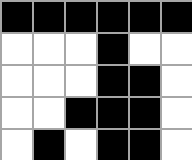[["black", "black", "black", "black", "black", "black"], ["white", "white", "white", "black", "white", "white"], ["white", "white", "white", "black", "black", "white"], ["white", "white", "black", "black", "black", "white"], ["white", "black", "white", "black", "black", "white"]]